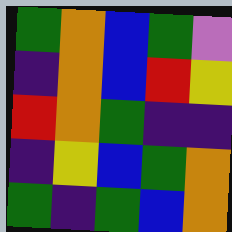[["green", "orange", "blue", "green", "violet"], ["indigo", "orange", "blue", "red", "yellow"], ["red", "orange", "green", "indigo", "indigo"], ["indigo", "yellow", "blue", "green", "orange"], ["green", "indigo", "green", "blue", "orange"]]